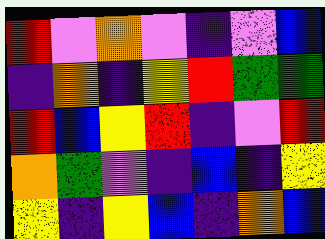[["red", "violet", "orange", "violet", "indigo", "violet", "blue"], ["indigo", "orange", "indigo", "yellow", "red", "green", "green"], ["red", "blue", "yellow", "red", "indigo", "violet", "red"], ["orange", "green", "violet", "indigo", "blue", "indigo", "yellow"], ["yellow", "indigo", "yellow", "blue", "indigo", "orange", "blue"]]